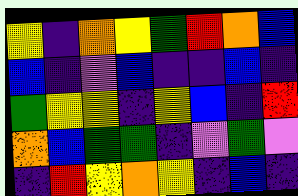[["yellow", "indigo", "orange", "yellow", "green", "red", "orange", "blue"], ["blue", "indigo", "violet", "blue", "indigo", "indigo", "blue", "indigo"], ["green", "yellow", "yellow", "indigo", "yellow", "blue", "indigo", "red"], ["orange", "blue", "green", "green", "indigo", "violet", "green", "violet"], ["indigo", "red", "yellow", "orange", "yellow", "indigo", "blue", "indigo"]]